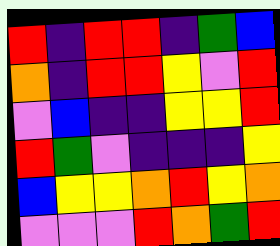[["red", "indigo", "red", "red", "indigo", "green", "blue"], ["orange", "indigo", "red", "red", "yellow", "violet", "red"], ["violet", "blue", "indigo", "indigo", "yellow", "yellow", "red"], ["red", "green", "violet", "indigo", "indigo", "indigo", "yellow"], ["blue", "yellow", "yellow", "orange", "red", "yellow", "orange"], ["violet", "violet", "violet", "red", "orange", "green", "red"]]